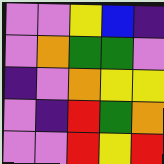[["violet", "violet", "yellow", "blue", "indigo"], ["violet", "orange", "green", "green", "violet"], ["indigo", "violet", "orange", "yellow", "yellow"], ["violet", "indigo", "red", "green", "orange"], ["violet", "violet", "red", "yellow", "red"]]